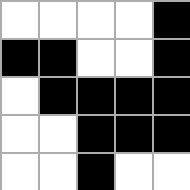[["white", "white", "white", "white", "black"], ["black", "black", "white", "white", "black"], ["white", "black", "black", "black", "black"], ["white", "white", "black", "black", "black"], ["white", "white", "black", "white", "white"]]